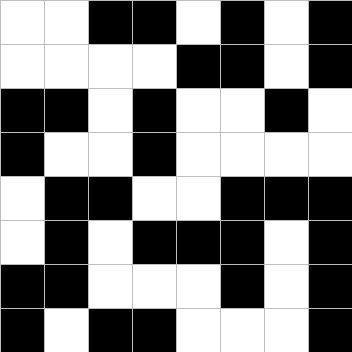[["white", "white", "black", "black", "white", "black", "white", "black"], ["white", "white", "white", "white", "black", "black", "white", "black"], ["black", "black", "white", "black", "white", "white", "black", "white"], ["black", "white", "white", "black", "white", "white", "white", "white"], ["white", "black", "black", "white", "white", "black", "black", "black"], ["white", "black", "white", "black", "black", "black", "white", "black"], ["black", "black", "white", "white", "white", "black", "white", "black"], ["black", "white", "black", "black", "white", "white", "white", "black"]]